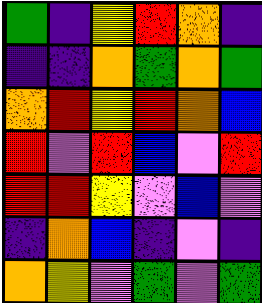[["green", "indigo", "yellow", "red", "orange", "indigo"], ["indigo", "indigo", "orange", "green", "orange", "green"], ["orange", "red", "yellow", "red", "orange", "blue"], ["red", "violet", "red", "blue", "violet", "red"], ["red", "red", "yellow", "violet", "blue", "violet"], ["indigo", "orange", "blue", "indigo", "violet", "indigo"], ["orange", "yellow", "violet", "green", "violet", "green"]]